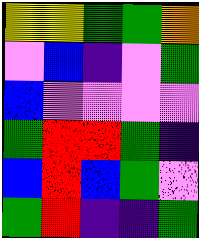[["yellow", "yellow", "green", "green", "orange"], ["violet", "blue", "indigo", "violet", "green"], ["blue", "violet", "violet", "violet", "violet"], ["green", "red", "red", "green", "indigo"], ["blue", "red", "blue", "green", "violet"], ["green", "red", "indigo", "indigo", "green"]]